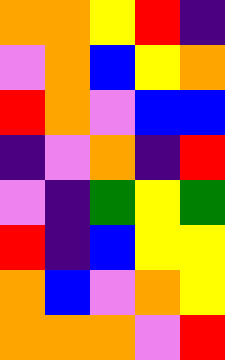[["orange", "orange", "yellow", "red", "indigo"], ["violet", "orange", "blue", "yellow", "orange"], ["red", "orange", "violet", "blue", "blue"], ["indigo", "violet", "orange", "indigo", "red"], ["violet", "indigo", "green", "yellow", "green"], ["red", "indigo", "blue", "yellow", "yellow"], ["orange", "blue", "violet", "orange", "yellow"], ["orange", "orange", "orange", "violet", "red"]]